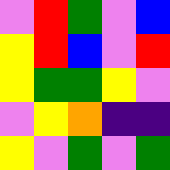[["violet", "red", "green", "violet", "blue"], ["yellow", "red", "blue", "violet", "red"], ["yellow", "green", "green", "yellow", "violet"], ["violet", "yellow", "orange", "indigo", "indigo"], ["yellow", "violet", "green", "violet", "green"]]